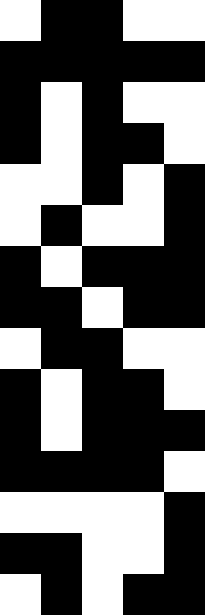[["white", "black", "black", "white", "white"], ["black", "black", "black", "black", "black"], ["black", "white", "black", "white", "white"], ["black", "white", "black", "black", "white"], ["white", "white", "black", "white", "black"], ["white", "black", "white", "white", "black"], ["black", "white", "black", "black", "black"], ["black", "black", "white", "black", "black"], ["white", "black", "black", "white", "white"], ["black", "white", "black", "black", "white"], ["black", "white", "black", "black", "black"], ["black", "black", "black", "black", "white"], ["white", "white", "white", "white", "black"], ["black", "black", "white", "white", "black"], ["white", "black", "white", "black", "black"]]